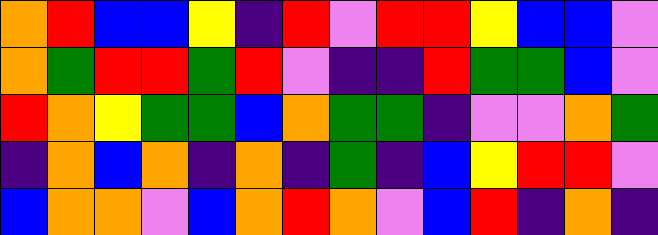[["orange", "red", "blue", "blue", "yellow", "indigo", "red", "violet", "red", "red", "yellow", "blue", "blue", "violet"], ["orange", "green", "red", "red", "green", "red", "violet", "indigo", "indigo", "red", "green", "green", "blue", "violet"], ["red", "orange", "yellow", "green", "green", "blue", "orange", "green", "green", "indigo", "violet", "violet", "orange", "green"], ["indigo", "orange", "blue", "orange", "indigo", "orange", "indigo", "green", "indigo", "blue", "yellow", "red", "red", "violet"], ["blue", "orange", "orange", "violet", "blue", "orange", "red", "orange", "violet", "blue", "red", "indigo", "orange", "indigo"]]